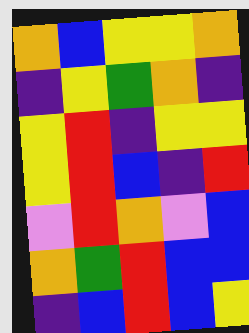[["orange", "blue", "yellow", "yellow", "orange"], ["indigo", "yellow", "green", "orange", "indigo"], ["yellow", "red", "indigo", "yellow", "yellow"], ["yellow", "red", "blue", "indigo", "red"], ["violet", "red", "orange", "violet", "blue"], ["orange", "green", "red", "blue", "blue"], ["indigo", "blue", "red", "blue", "yellow"]]